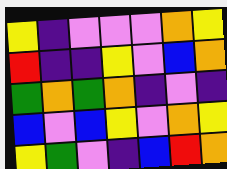[["yellow", "indigo", "violet", "violet", "violet", "orange", "yellow"], ["red", "indigo", "indigo", "yellow", "violet", "blue", "orange"], ["green", "orange", "green", "orange", "indigo", "violet", "indigo"], ["blue", "violet", "blue", "yellow", "violet", "orange", "yellow"], ["yellow", "green", "violet", "indigo", "blue", "red", "orange"]]